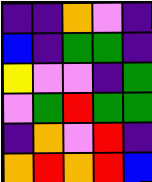[["indigo", "indigo", "orange", "violet", "indigo"], ["blue", "indigo", "green", "green", "indigo"], ["yellow", "violet", "violet", "indigo", "green"], ["violet", "green", "red", "green", "green"], ["indigo", "orange", "violet", "red", "indigo"], ["orange", "red", "orange", "red", "blue"]]